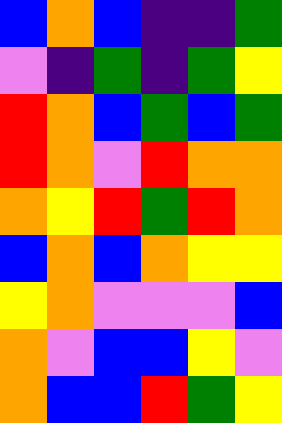[["blue", "orange", "blue", "indigo", "indigo", "green"], ["violet", "indigo", "green", "indigo", "green", "yellow"], ["red", "orange", "blue", "green", "blue", "green"], ["red", "orange", "violet", "red", "orange", "orange"], ["orange", "yellow", "red", "green", "red", "orange"], ["blue", "orange", "blue", "orange", "yellow", "yellow"], ["yellow", "orange", "violet", "violet", "violet", "blue"], ["orange", "violet", "blue", "blue", "yellow", "violet"], ["orange", "blue", "blue", "red", "green", "yellow"]]